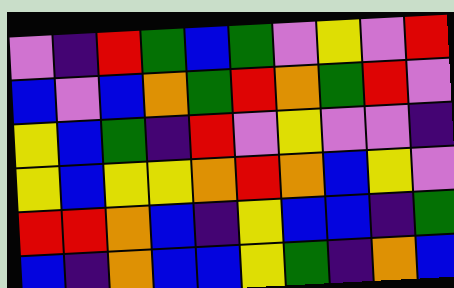[["violet", "indigo", "red", "green", "blue", "green", "violet", "yellow", "violet", "red"], ["blue", "violet", "blue", "orange", "green", "red", "orange", "green", "red", "violet"], ["yellow", "blue", "green", "indigo", "red", "violet", "yellow", "violet", "violet", "indigo"], ["yellow", "blue", "yellow", "yellow", "orange", "red", "orange", "blue", "yellow", "violet"], ["red", "red", "orange", "blue", "indigo", "yellow", "blue", "blue", "indigo", "green"], ["blue", "indigo", "orange", "blue", "blue", "yellow", "green", "indigo", "orange", "blue"]]